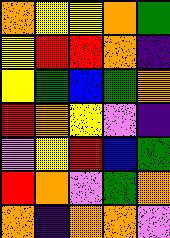[["orange", "yellow", "yellow", "orange", "green"], ["yellow", "red", "red", "orange", "indigo"], ["yellow", "green", "blue", "green", "orange"], ["red", "orange", "yellow", "violet", "indigo"], ["violet", "yellow", "red", "blue", "green"], ["red", "orange", "violet", "green", "orange"], ["orange", "indigo", "orange", "orange", "violet"]]